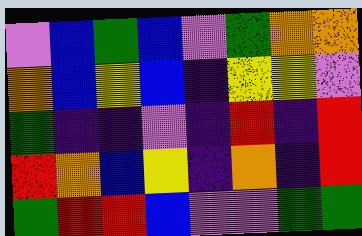[["violet", "blue", "green", "blue", "violet", "green", "orange", "orange"], ["orange", "blue", "yellow", "blue", "indigo", "yellow", "yellow", "violet"], ["green", "indigo", "indigo", "violet", "indigo", "red", "indigo", "red"], ["red", "orange", "blue", "yellow", "indigo", "orange", "indigo", "red"], ["green", "red", "red", "blue", "violet", "violet", "green", "green"]]